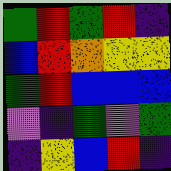[["green", "red", "green", "red", "indigo"], ["blue", "red", "orange", "yellow", "yellow"], ["green", "red", "blue", "blue", "blue"], ["violet", "indigo", "green", "violet", "green"], ["indigo", "yellow", "blue", "red", "indigo"]]